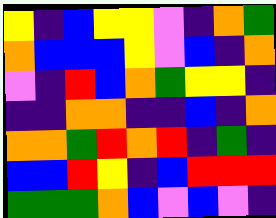[["yellow", "indigo", "blue", "yellow", "yellow", "violet", "indigo", "orange", "green"], ["orange", "blue", "blue", "blue", "yellow", "violet", "blue", "indigo", "orange"], ["violet", "indigo", "red", "blue", "orange", "green", "yellow", "yellow", "indigo"], ["indigo", "indigo", "orange", "orange", "indigo", "indigo", "blue", "indigo", "orange"], ["orange", "orange", "green", "red", "orange", "red", "indigo", "green", "indigo"], ["blue", "blue", "red", "yellow", "indigo", "blue", "red", "red", "red"], ["green", "green", "green", "orange", "blue", "violet", "blue", "violet", "indigo"]]